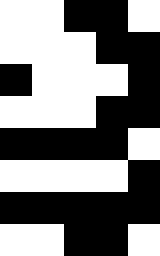[["white", "white", "black", "black", "white"], ["white", "white", "white", "black", "black"], ["black", "white", "white", "white", "black"], ["white", "white", "white", "black", "black"], ["black", "black", "black", "black", "white"], ["white", "white", "white", "white", "black"], ["black", "black", "black", "black", "black"], ["white", "white", "black", "black", "white"]]